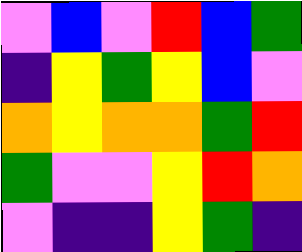[["violet", "blue", "violet", "red", "blue", "green"], ["indigo", "yellow", "green", "yellow", "blue", "violet"], ["orange", "yellow", "orange", "orange", "green", "red"], ["green", "violet", "violet", "yellow", "red", "orange"], ["violet", "indigo", "indigo", "yellow", "green", "indigo"]]